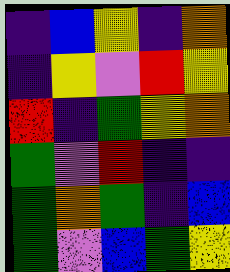[["indigo", "blue", "yellow", "indigo", "orange"], ["indigo", "yellow", "violet", "red", "yellow"], ["red", "indigo", "green", "yellow", "orange"], ["green", "violet", "red", "indigo", "indigo"], ["green", "orange", "green", "indigo", "blue"], ["green", "violet", "blue", "green", "yellow"]]